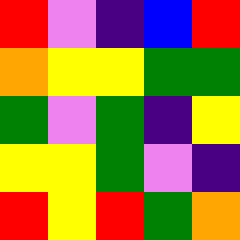[["red", "violet", "indigo", "blue", "red"], ["orange", "yellow", "yellow", "green", "green"], ["green", "violet", "green", "indigo", "yellow"], ["yellow", "yellow", "green", "violet", "indigo"], ["red", "yellow", "red", "green", "orange"]]